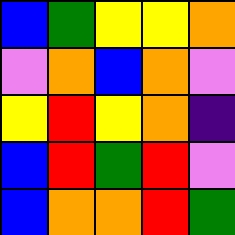[["blue", "green", "yellow", "yellow", "orange"], ["violet", "orange", "blue", "orange", "violet"], ["yellow", "red", "yellow", "orange", "indigo"], ["blue", "red", "green", "red", "violet"], ["blue", "orange", "orange", "red", "green"]]